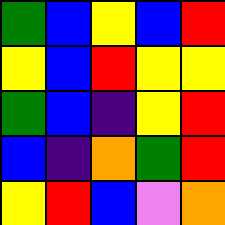[["green", "blue", "yellow", "blue", "red"], ["yellow", "blue", "red", "yellow", "yellow"], ["green", "blue", "indigo", "yellow", "red"], ["blue", "indigo", "orange", "green", "red"], ["yellow", "red", "blue", "violet", "orange"]]